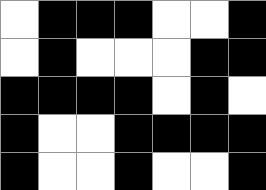[["white", "black", "black", "black", "white", "white", "black"], ["white", "black", "white", "white", "white", "black", "black"], ["black", "black", "black", "black", "white", "black", "white"], ["black", "white", "white", "black", "black", "black", "black"], ["black", "white", "white", "black", "white", "white", "black"]]